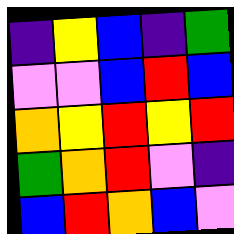[["indigo", "yellow", "blue", "indigo", "green"], ["violet", "violet", "blue", "red", "blue"], ["orange", "yellow", "red", "yellow", "red"], ["green", "orange", "red", "violet", "indigo"], ["blue", "red", "orange", "blue", "violet"]]